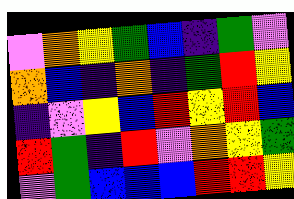[["violet", "orange", "yellow", "green", "blue", "indigo", "green", "violet"], ["orange", "blue", "indigo", "orange", "indigo", "green", "red", "yellow"], ["indigo", "violet", "yellow", "blue", "red", "yellow", "red", "blue"], ["red", "green", "indigo", "red", "violet", "orange", "yellow", "green"], ["violet", "green", "blue", "blue", "blue", "red", "red", "yellow"]]